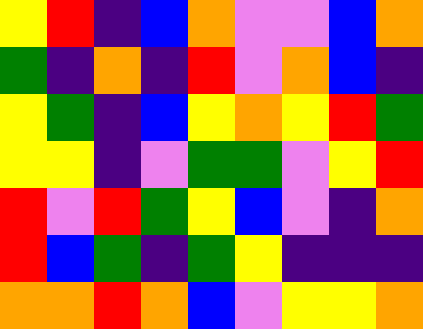[["yellow", "red", "indigo", "blue", "orange", "violet", "violet", "blue", "orange"], ["green", "indigo", "orange", "indigo", "red", "violet", "orange", "blue", "indigo"], ["yellow", "green", "indigo", "blue", "yellow", "orange", "yellow", "red", "green"], ["yellow", "yellow", "indigo", "violet", "green", "green", "violet", "yellow", "red"], ["red", "violet", "red", "green", "yellow", "blue", "violet", "indigo", "orange"], ["red", "blue", "green", "indigo", "green", "yellow", "indigo", "indigo", "indigo"], ["orange", "orange", "red", "orange", "blue", "violet", "yellow", "yellow", "orange"]]